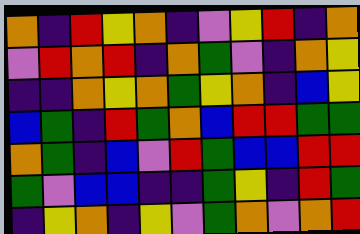[["orange", "indigo", "red", "yellow", "orange", "indigo", "violet", "yellow", "red", "indigo", "orange"], ["violet", "red", "orange", "red", "indigo", "orange", "green", "violet", "indigo", "orange", "yellow"], ["indigo", "indigo", "orange", "yellow", "orange", "green", "yellow", "orange", "indigo", "blue", "yellow"], ["blue", "green", "indigo", "red", "green", "orange", "blue", "red", "red", "green", "green"], ["orange", "green", "indigo", "blue", "violet", "red", "green", "blue", "blue", "red", "red"], ["green", "violet", "blue", "blue", "indigo", "indigo", "green", "yellow", "indigo", "red", "green"], ["indigo", "yellow", "orange", "indigo", "yellow", "violet", "green", "orange", "violet", "orange", "red"]]